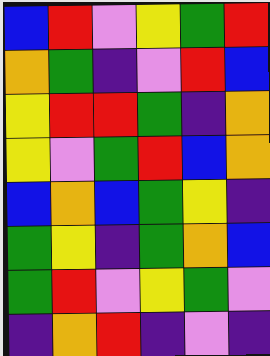[["blue", "red", "violet", "yellow", "green", "red"], ["orange", "green", "indigo", "violet", "red", "blue"], ["yellow", "red", "red", "green", "indigo", "orange"], ["yellow", "violet", "green", "red", "blue", "orange"], ["blue", "orange", "blue", "green", "yellow", "indigo"], ["green", "yellow", "indigo", "green", "orange", "blue"], ["green", "red", "violet", "yellow", "green", "violet"], ["indigo", "orange", "red", "indigo", "violet", "indigo"]]